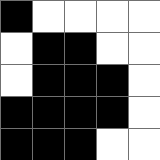[["black", "white", "white", "white", "white"], ["white", "black", "black", "white", "white"], ["white", "black", "black", "black", "white"], ["black", "black", "black", "black", "white"], ["black", "black", "black", "white", "white"]]